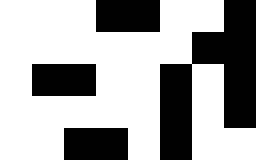[["white", "white", "white", "black", "black", "white", "white", "black"], ["white", "white", "white", "white", "white", "white", "black", "black"], ["white", "black", "black", "white", "white", "black", "white", "black"], ["white", "white", "white", "white", "white", "black", "white", "black"], ["white", "white", "black", "black", "white", "black", "white", "white"]]